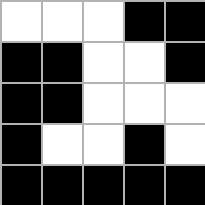[["white", "white", "white", "black", "black"], ["black", "black", "white", "white", "black"], ["black", "black", "white", "white", "white"], ["black", "white", "white", "black", "white"], ["black", "black", "black", "black", "black"]]